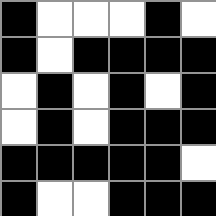[["black", "white", "white", "white", "black", "white"], ["black", "white", "black", "black", "black", "black"], ["white", "black", "white", "black", "white", "black"], ["white", "black", "white", "black", "black", "black"], ["black", "black", "black", "black", "black", "white"], ["black", "white", "white", "black", "black", "black"]]